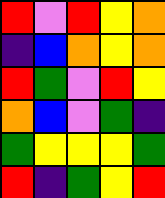[["red", "violet", "red", "yellow", "orange"], ["indigo", "blue", "orange", "yellow", "orange"], ["red", "green", "violet", "red", "yellow"], ["orange", "blue", "violet", "green", "indigo"], ["green", "yellow", "yellow", "yellow", "green"], ["red", "indigo", "green", "yellow", "red"]]